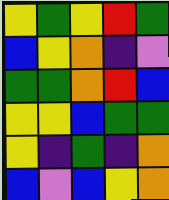[["yellow", "green", "yellow", "red", "green"], ["blue", "yellow", "orange", "indigo", "violet"], ["green", "green", "orange", "red", "blue"], ["yellow", "yellow", "blue", "green", "green"], ["yellow", "indigo", "green", "indigo", "orange"], ["blue", "violet", "blue", "yellow", "orange"]]